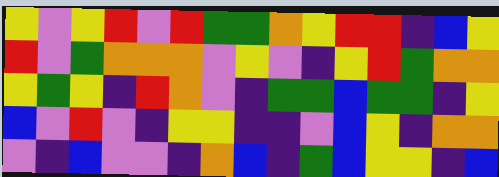[["yellow", "violet", "yellow", "red", "violet", "red", "green", "green", "orange", "yellow", "red", "red", "indigo", "blue", "yellow"], ["red", "violet", "green", "orange", "orange", "orange", "violet", "yellow", "violet", "indigo", "yellow", "red", "green", "orange", "orange"], ["yellow", "green", "yellow", "indigo", "red", "orange", "violet", "indigo", "green", "green", "blue", "green", "green", "indigo", "yellow"], ["blue", "violet", "red", "violet", "indigo", "yellow", "yellow", "indigo", "indigo", "violet", "blue", "yellow", "indigo", "orange", "orange"], ["violet", "indigo", "blue", "violet", "violet", "indigo", "orange", "blue", "indigo", "green", "blue", "yellow", "yellow", "indigo", "blue"]]